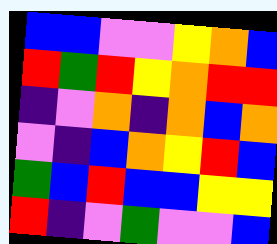[["blue", "blue", "violet", "violet", "yellow", "orange", "blue"], ["red", "green", "red", "yellow", "orange", "red", "red"], ["indigo", "violet", "orange", "indigo", "orange", "blue", "orange"], ["violet", "indigo", "blue", "orange", "yellow", "red", "blue"], ["green", "blue", "red", "blue", "blue", "yellow", "yellow"], ["red", "indigo", "violet", "green", "violet", "violet", "blue"]]